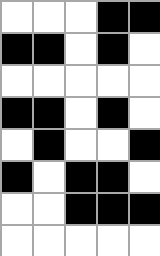[["white", "white", "white", "black", "black"], ["black", "black", "white", "black", "white"], ["white", "white", "white", "white", "white"], ["black", "black", "white", "black", "white"], ["white", "black", "white", "white", "black"], ["black", "white", "black", "black", "white"], ["white", "white", "black", "black", "black"], ["white", "white", "white", "white", "white"]]